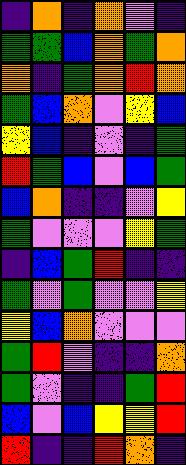[["indigo", "orange", "indigo", "orange", "violet", "indigo"], ["green", "green", "blue", "orange", "green", "orange"], ["orange", "indigo", "green", "orange", "red", "orange"], ["green", "blue", "orange", "violet", "yellow", "blue"], ["yellow", "blue", "indigo", "violet", "indigo", "green"], ["red", "green", "blue", "violet", "blue", "green"], ["blue", "orange", "indigo", "indigo", "violet", "yellow"], ["green", "violet", "violet", "violet", "yellow", "green"], ["indigo", "blue", "green", "red", "indigo", "indigo"], ["green", "violet", "green", "violet", "violet", "yellow"], ["yellow", "blue", "orange", "violet", "violet", "violet"], ["green", "red", "violet", "indigo", "indigo", "orange"], ["green", "violet", "indigo", "indigo", "green", "red"], ["blue", "violet", "blue", "yellow", "yellow", "red"], ["red", "indigo", "indigo", "red", "orange", "indigo"]]